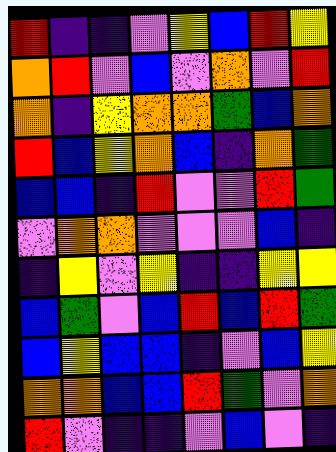[["red", "indigo", "indigo", "violet", "yellow", "blue", "red", "yellow"], ["orange", "red", "violet", "blue", "violet", "orange", "violet", "red"], ["orange", "indigo", "yellow", "orange", "orange", "green", "blue", "orange"], ["red", "blue", "yellow", "orange", "blue", "indigo", "orange", "green"], ["blue", "blue", "indigo", "red", "violet", "violet", "red", "green"], ["violet", "orange", "orange", "violet", "violet", "violet", "blue", "indigo"], ["indigo", "yellow", "violet", "yellow", "indigo", "indigo", "yellow", "yellow"], ["blue", "green", "violet", "blue", "red", "blue", "red", "green"], ["blue", "yellow", "blue", "blue", "indigo", "violet", "blue", "yellow"], ["orange", "orange", "blue", "blue", "red", "green", "violet", "orange"], ["red", "violet", "indigo", "indigo", "violet", "blue", "violet", "indigo"]]